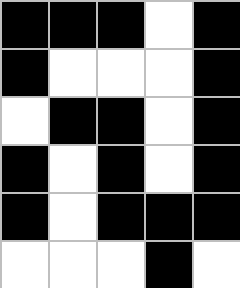[["black", "black", "black", "white", "black"], ["black", "white", "white", "white", "black"], ["white", "black", "black", "white", "black"], ["black", "white", "black", "white", "black"], ["black", "white", "black", "black", "black"], ["white", "white", "white", "black", "white"]]